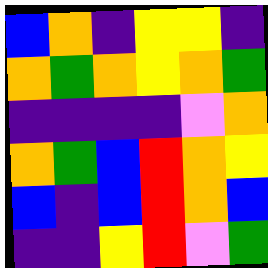[["blue", "orange", "indigo", "yellow", "yellow", "indigo"], ["orange", "green", "orange", "yellow", "orange", "green"], ["indigo", "indigo", "indigo", "indigo", "violet", "orange"], ["orange", "green", "blue", "red", "orange", "yellow"], ["blue", "indigo", "blue", "red", "orange", "blue"], ["indigo", "indigo", "yellow", "red", "violet", "green"]]